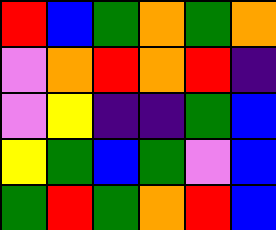[["red", "blue", "green", "orange", "green", "orange"], ["violet", "orange", "red", "orange", "red", "indigo"], ["violet", "yellow", "indigo", "indigo", "green", "blue"], ["yellow", "green", "blue", "green", "violet", "blue"], ["green", "red", "green", "orange", "red", "blue"]]